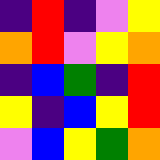[["indigo", "red", "indigo", "violet", "yellow"], ["orange", "red", "violet", "yellow", "orange"], ["indigo", "blue", "green", "indigo", "red"], ["yellow", "indigo", "blue", "yellow", "red"], ["violet", "blue", "yellow", "green", "orange"]]